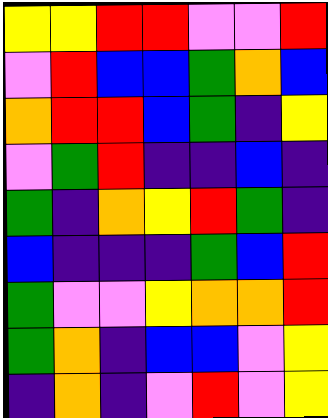[["yellow", "yellow", "red", "red", "violet", "violet", "red"], ["violet", "red", "blue", "blue", "green", "orange", "blue"], ["orange", "red", "red", "blue", "green", "indigo", "yellow"], ["violet", "green", "red", "indigo", "indigo", "blue", "indigo"], ["green", "indigo", "orange", "yellow", "red", "green", "indigo"], ["blue", "indigo", "indigo", "indigo", "green", "blue", "red"], ["green", "violet", "violet", "yellow", "orange", "orange", "red"], ["green", "orange", "indigo", "blue", "blue", "violet", "yellow"], ["indigo", "orange", "indigo", "violet", "red", "violet", "yellow"]]